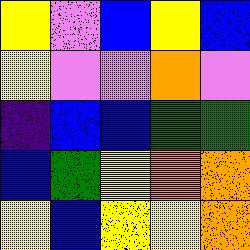[["yellow", "violet", "blue", "yellow", "blue"], ["yellow", "violet", "violet", "orange", "violet"], ["indigo", "blue", "blue", "green", "green"], ["blue", "green", "yellow", "orange", "orange"], ["yellow", "blue", "yellow", "yellow", "orange"]]